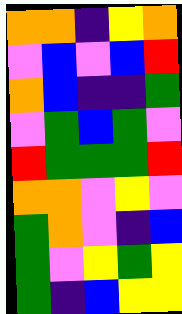[["orange", "orange", "indigo", "yellow", "orange"], ["violet", "blue", "violet", "blue", "red"], ["orange", "blue", "indigo", "indigo", "green"], ["violet", "green", "blue", "green", "violet"], ["red", "green", "green", "green", "red"], ["orange", "orange", "violet", "yellow", "violet"], ["green", "orange", "violet", "indigo", "blue"], ["green", "violet", "yellow", "green", "yellow"], ["green", "indigo", "blue", "yellow", "yellow"]]